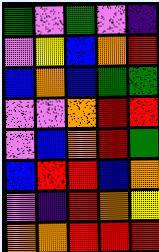[["green", "violet", "green", "violet", "indigo"], ["violet", "yellow", "blue", "orange", "red"], ["blue", "orange", "blue", "green", "green"], ["violet", "violet", "orange", "red", "red"], ["violet", "blue", "orange", "red", "green"], ["blue", "red", "red", "blue", "orange"], ["violet", "indigo", "red", "orange", "yellow"], ["orange", "orange", "red", "red", "red"]]